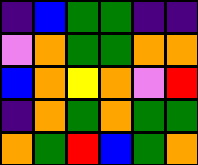[["indigo", "blue", "green", "green", "indigo", "indigo"], ["violet", "orange", "green", "green", "orange", "orange"], ["blue", "orange", "yellow", "orange", "violet", "red"], ["indigo", "orange", "green", "orange", "green", "green"], ["orange", "green", "red", "blue", "green", "orange"]]